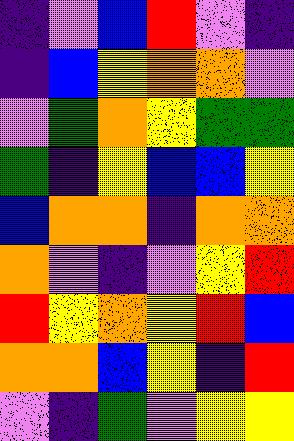[["indigo", "violet", "blue", "red", "violet", "indigo"], ["indigo", "blue", "yellow", "orange", "orange", "violet"], ["violet", "green", "orange", "yellow", "green", "green"], ["green", "indigo", "yellow", "blue", "blue", "yellow"], ["blue", "orange", "orange", "indigo", "orange", "orange"], ["orange", "violet", "indigo", "violet", "yellow", "red"], ["red", "yellow", "orange", "yellow", "red", "blue"], ["orange", "orange", "blue", "yellow", "indigo", "red"], ["violet", "indigo", "green", "violet", "yellow", "yellow"]]